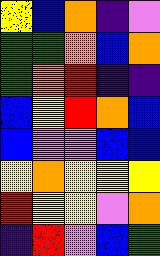[["yellow", "blue", "orange", "indigo", "violet"], ["green", "green", "orange", "blue", "orange"], ["green", "orange", "red", "indigo", "indigo"], ["blue", "yellow", "red", "orange", "blue"], ["blue", "violet", "violet", "blue", "blue"], ["yellow", "orange", "yellow", "yellow", "yellow"], ["red", "yellow", "yellow", "violet", "orange"], ["indigo", "red", "violet", "blue", "green"]]